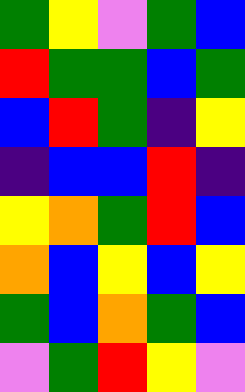[["green", "yellow", "violet", "green", "blue"], ["red", "green", "green", "blue", "green"], ["blue", "red", "green", "indigo", "yellow"], ["indigo", "blue", "blue", "red", "indigo"], ["yellow", "orange", "green", "red", "blue"], ["orange", "blue", "yellow", "blue", "yellow"], ["green", "blue", "orange", "green", "blue"], ["violet", "green", "red", "yellow", "violet"]]